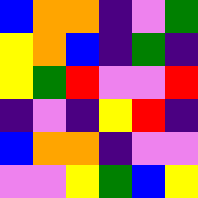[["blue", "orange", "orange", "indigo", "violet", "green"], ["yellow", "orange", "blue", "indigo", "green", "indigo"], ["yellow", "green", "red", "violet", "violet", "red"], ["indigo", "violet", "indigo", "yellow", "red", "indigo"], ["blue", "orange", "orange", "indigo", "violet", "violet"], ["violet", "violet", "yellow", "green", "blue", "yellow"]]